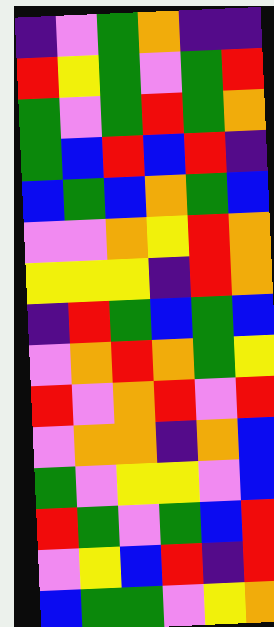[["indigo", "violet", "green", "orange", "indigo", "indigo"], ["red", "yellow", "green", "violet", "green", "red"], ["green", "violet", "green", "red", "green", "orange"], ["green", "blue", "red", "blue", "red", "indigo"], ["blue", "green", "blue", "orange", "green", "blue"], ["violet", "violet", "orange", "yellow", "red", "orange"], ["yellow", "yellow", "yellow", "indigo", "red", "orange"], ["indigo", "red", "green", "blue", "green", "blue"], ["violet", "orange", "red", "orange", "green", "yellow"], ["red", "violet", "orange", "red", "violet", "red"], ["violet", "orange", "orange", "indigo", "orange", "blue"], ["green", "violet", "yellow", "yellow", "violet", "blue"], ["red", "green", "violet", "green", "blue", "red"], ["violet", "yellow", "blue", "red", "indigo", "red"], ["blue", "green", "green", "violet", "yellow", "orange"]]